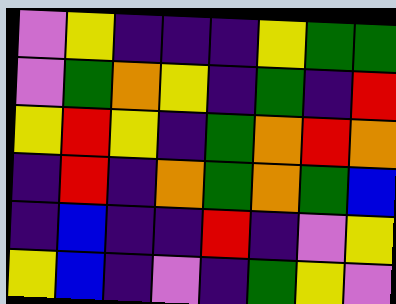[["violet", "yellow", "indigo", "indigo", "indigo", "yellow", "green", "green"], ["violet", "green", "orange", "yellow", "indigo", "green", "indigo", "red"], ["yellow", "red", "yellow", "indigo", "green", "orange", "red", "orange"], ["indigo", "red", "indigo", "orange", "green", "orange", "green", "blue"], ["indigo", "blue", "indigo", "indigo", "red", "indigo", "violet", "yellow"], ["yellow", "blue", "indigo", "violet", "indigo", "green", "yellow", "violet"]]